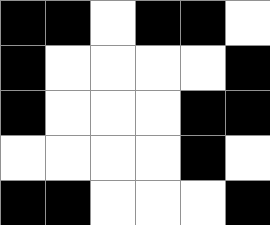[["black", "black", "white", "black", "black", "white"], ["black", "white", "white", "white", "white", "black"], ["black", "white", "white", "white", "black", "black"], ["white", "white", "white", "white", "black", "white"], ["black", "black", "white", "white", "white", "black"]]